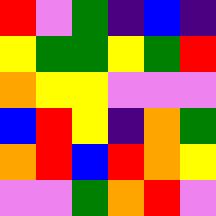[["red", "violet", "green", "indigo", "blue", "indigo"], ["yellow", "green", "green", "yellow", "green", "red"], ["orange", "yellow", "yellow", "violet", "violet", "violet"], ["blue", "red", "yellow", "indigo", "orange", "green"], ["orange", "red", "blue", "red", "orange", "yellow"], ["violet", "violet", "green", "orange", "red", "violet"]]